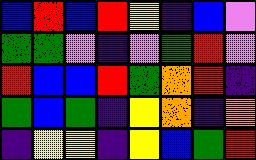[["blue", "red", "blue", "red", "yellow", "indigo", "blue", "violet"], ["green", "green", "violet", "indigo", "violet", "green", "red", "violet"], ["red", "blue", "blue", "red", "green", "orange", "red", "indigo"], ["green", "blue", "green", "indigo", "yellow", "orange", "indigo", "orange"], ["indigo", "yellow", "yellow", "indigo", "yellow", "blue", "green", "red"]]